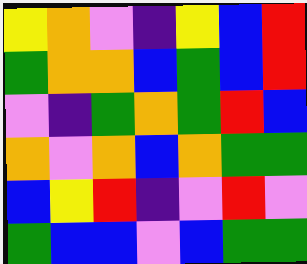[["yellow", "orange", "violet", "indigo", "yellow", "blue", "red"], ["green", "orange", "orange", "blue", "green", "blue", "red"], ["violet", "indigo", "green", "orange", "green", "red", "blue"], ["orange", "violet", "orange", "blue", "orange", "green", "green"], ["blue", "yellow", "red", "indigo", "violet", "red", "violet"], ["green", "blue", "blue", "violet", "blue", "green", "green"]]